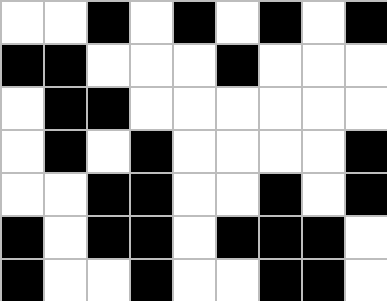[["white", "white", "black", "white", "black", "white", "black", "white", "black"], ["black", "black", "white", "white", "white", "black", "white", "white", "white"], ["white", "black", "black", "white", "white", "white", "white", "white", "white"], ["white", "black", "white", "black", "white", "white", "white", "white", "black"], ["white", "white", "black", "black", "white", "white", "black", "white", "black"], ["black", "white", "black", "black", "white", "black", "black", "black", "white"], ["black", "white", "white", "black", "white", "white", "black", "black", "white"]]